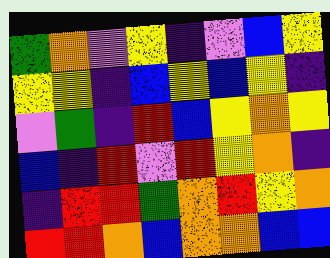[["green", "orange", "violet", "yellow", "indigo", "violet", "blue", "yellow"], ["yellow", "yellow", "indigo", "blue", "yellow", "blue", "yellow", "indigo"], ["violet", "green", "indigo", "red", "blue", "yellow", "orange", "yellow"], ["blue", "indigo", "red", "violet", "red", "yellow", "orange", "indigo"], ["indigo", "red", "red", "green", "orange", "red", "yellow", "orange"], ["red", "red", "orange", "blue", "orange", "orange", "blue", "blue"]]